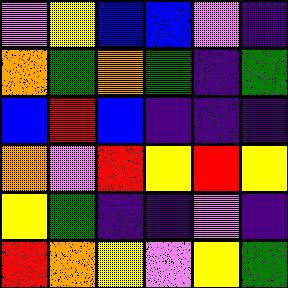[["violet", "yellow", "blue", "blue", "violet", "indigo"], ["orange", "green", "orange", "green", "indigo", "green"], ["blue", "red", "blue", "indigo", "indigo", "indigo"], ["orange", "violet", "red", "yellow", "red", "yellow"], ["yellow", "green", "indigo", "indigo", "violet", "indigo"], ["red", "orange", "yellow", "violet", "yellow", "green"]]